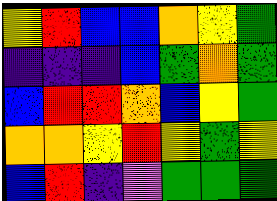[["yellow", "red", "blue", "blue", "orange", "yellow", "green"], ["indigo", "indigo", "indigo", "blue", "green", "orange", "green"], ["blue", "red", "red", "orange", "blue", "yellow", "green"], ["orange", "orange", "yellow", "red", "yellow", "green", "yellow"], ["blue", "red", "indigo", "violet", "green", "green", "green"]]